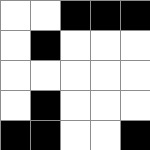[["white", "white", "black", "black", "black"], ["white", "black", "white", "white", "white"], ["white", "white", "white", "white", "white"], ["white", "black", "white", "white", "white"], ["black", "black", "white", "white", "black"]]